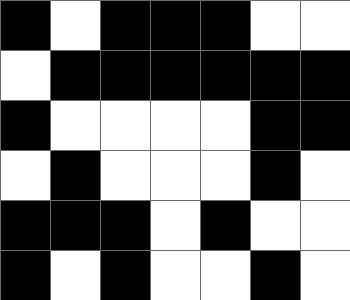[["black", "white", "black", "black", "black", "white", "white"], ["white", "black", "black", "black", "black", "black", "black"], ["black", "white", "white", "white", "white", "black", "black"], ["white", "black", "white", "white", "white", "black", "white"], ["black", "black", "black", "white", "black", "white", "white"], ["black", "white", "black", "white", "white", "black", "white"]]